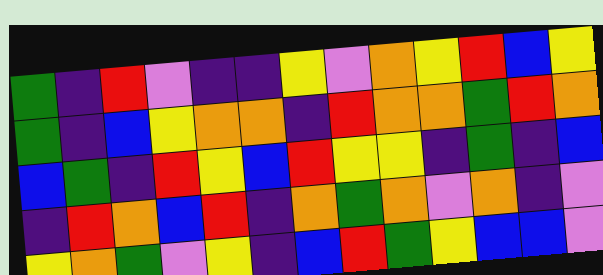[["green", "indigo", "red", "violet", "indigo", "indigo", "yellow", "violet", "orange", "yellow", "red", "blue", "yellow"], ["green", "indigo", "blue", "yellow", "orange", "orange", "indigo", "red", "orange", "orange", "green", "red", "orange"], ["blue", "green", "indigo", "red", "yellow", "blue", "red", "yellow", "yellow", "indigo", "green", "indigo", "blue"], ["indigo", "red", "orange", "blue", "red", "indigo", "orange", "green", "orange", "violet", "orange", "indigo", "violet"], ["yellow", "orange", "green", "violet", "yellow", "indigo", "blue", "red", "green", "yellow", "blue", "blue", "violet"]]